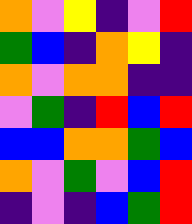[["orange", "violet", "yellow", "indigo", "violet", "red"], ["green", "blue", "indigo", "orange", "yellow", "indigo"], ["orange", "violet", "orange", "orange", "indigo", "indigo"], ["violet", "green", "indigo", "red", "blue", "red"], ["blue", "blue", "orange", "orange", "green", "blue"], ["orange", "violet", "green", "violet", "blue", "red"], ["indigo", "violet", "indigo", "blue", "green", "red"]]